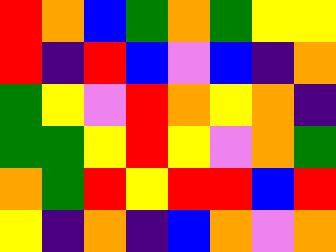[["red", "orange", "blue", "green", "orange", "green", "yellow", "yellow"], ["red", "indigo", "red", "blue", "violet", "blue", "indigo", "orange"], ["green", "yellow", "violet", "red", "orange", "yellow", "orange", "indigo"], ["green", "green", "yellow", "red", "yellow", "violet", "orange", "green"], ["orange", "green", "red", "yellow", "red", "red", "blue", "red"], ["yellow", "indigo", "orange", "indigo", "blue", "orange", "violet", "orange"]]